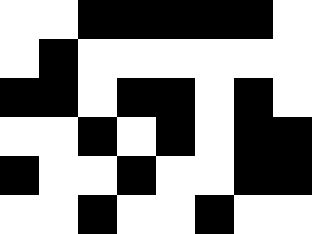[["white", "white", "black", "black", "black", "black", "black", "white"], ["white", "black", "white", "white", "white", "white", "white", "white"], ["black", "black", "white", "black", "black", "white", "black", "white"], ["white", "white", "black", "white", "black", "white", "black", "black"], ["black", "white", "white", "black", "white", "white", "black", "black"], ["white", "white", "black", "white", "white", "black", "white", "white"]]